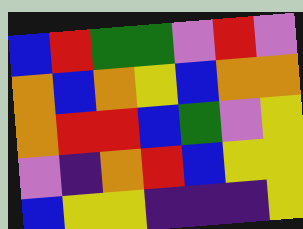[["blue", "red", "green", "green", "violet", "red", "violet"], ["orange", "blue", "orange", "yellow", "blue", "orange", "orange"], ["orange", "red", "red", "blue", "green", "violet", "yellow"], ["violet", "indigo", "orange", "red", "blue", "yellow", "yellow"], ["blue", "yellow", "yellow", "indigo", "indigo", "indigo", "yellow"]]